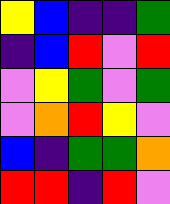[["yellow", "blue", "indigo", "indigo", "green"], ["indigo", "blue", "red", "violet", "red"], ["violet", "yellow", "green", "violet", "green"], ["violet", "orange", "red", "yellow", "violet"], ["blue", "indigo", "green", "green", "orange"], ["red", "red", "indigo", "red", "violet"]]